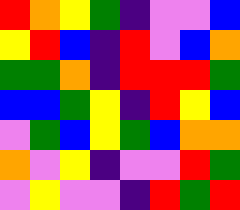[["red", "orange", "yellow", "green", "indigo", "violet", "violet", "blue"], ["yellow", "red", "blue", "indigo", "red", "violet", "blue", "orange"], ["green", "green", "orange", "indigo", "red", "red", "red", "green"], ["blue", "blue", "green", "yellow", "indigo", "red", "yellow", "blue"], ["violet", "green", "blue", "yellow", "green", "blue", "orange", "orange"], ["orange", "violet", "yellow", "indigo", "violet", "violet", "red", "green"], ["violet", "yellow", "violet", "violet", "indigo", "red", "green", "red"]]